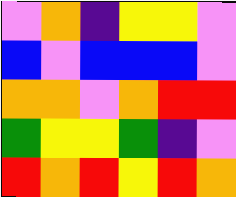[["violet", "orange", "indigo", "yellow", "yellow", "violet"], ["blue", "violet", "blue", "blue", "blue", "violet"], ["orange", "orange", "violet", "orange", "red", "red"], ["green", "yellow", "yellow", "green", "indigo", "violet"], ["red", "orange", "red", "yellow", "red", "orange"]]